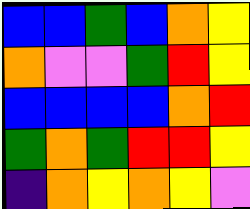[["blue", "blue", "green", "blue", "orange", "yellow"], ["orange", "violet", "violet", "green", "red", "yellow"], ["blue", "blue", "blue", "blue", "orange", "red"], ["green", "orange", "green", "red", "red", "yellow"], ["indigo", "orange", "yellow", "orange", "yellow", "violet"]]